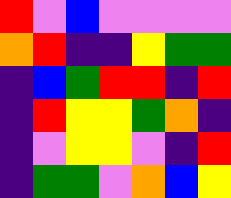[["red", "violet", "blue", "violet", "violet", "violet", "violet"], ["orange", "red", "indigo", "indigo", "yellow", "green", "green"], ["indigo", "blue", "green", "red", "red", "indigo", "red"], ["indigo", "red", "yellow", "yellow", "green", "orange", "indigo"], ["indigo", "violet", "yellow", "yellow", "violet", "indigo", "red"], ["indigo", "green", "green", "violet", "orange", "blue", "yellow"]]